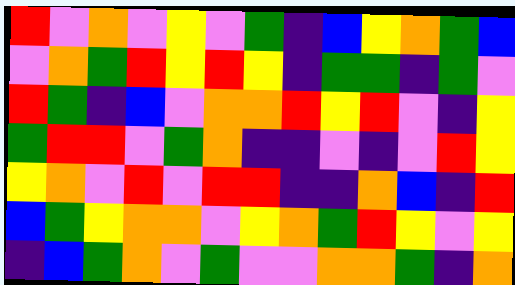[["red", "violet", "orange", "violet", "yellow", "violet", "green", "indigo", "blue", "yellow", "orange", "green", "blue"], ["violet", "orange", "green", "red", "yellow", "red", "yellow", "indigo", "green", "green", "indigo", "green", "violet"], ["red", "green", "indigo", "blue", "violet", "orange", "orange", "red", "yellow", "red", "violet", "indigo", "yellow"], ["green", "red", "red", "violet", "green", "orange", "indigo", "indigo", "violet", "indigo", "violet", "red", "yellow"], ["yellow", "orange", "violet", "red", "violet", "red", "red", "indigo", "indigo", "orange", "blue", "indigo", "red"], ["blue", "green", "yellow", "orange", "orange", "violet", "yellow", "orange", "green", "red", "yellow", "violet", "yellow"], ["indigo", "blue", "green", "orange", "violet", "green", "violet", "violet", "orange", "orange", "green", "indigo", "orange"]]